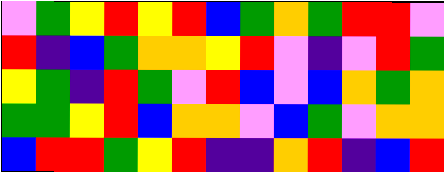[["violet", "green", "yellow", "red", "yellow", "red", "blue", "green", "orange", "green", "red", "red", "violet"], ["red", "indigo", "blue", "green", "orange", "orange", "yellow", "red", "violet", "indigo", "violet", "red", "green"], ["yellow", "green", "indigo", "red", "green", "violet", "red", "blue", "violet", "blue", "orange", "green", "orange"], ["green", "green", "yellow", "red", "blue", "orange", "orange", "violet", "blue", "green", "violet", "orange", "orange"], ["blue", "red", "red", "green", "yellow", "red", "indigo", "indigo", "orange", "red", "indigo", "blue", "red"]]